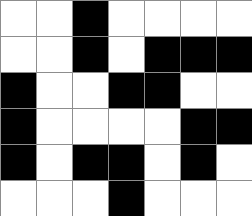[["white", "white", "black", "white", "white", "white", "white"], ["white", "white", "black", "white", "black", "black", "black"], ["black", "white", "white", "black", "black", "white", "white"], ["black", "white", "white", "white", "white", "black", "black"], ["black", "white", "black", "black", "white", "black", "white"], ["white", "white", "white", "black", "white", "white", "white"]]